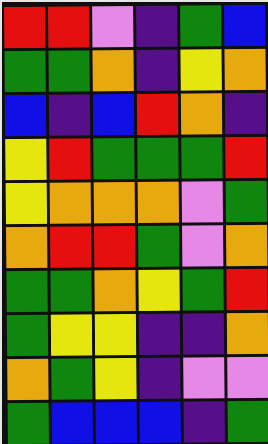[["red", "red", "violet", "indigo", "green", "blue"], ["green", "green", "orange", "indigo", "yellow", "orange"], ["blue", "indigo", "blue", "red", "orange", "indigo"], ["yellow", "red", "green", "green", "green", "red"], ["yellow", "orange", "orange", "orange", "violet", "green"], ["orange", "red", "red", "green", "violet", "orange"], ["green", "green", "orange", "yellow", "green", "red"], ["green", "yellow", "yellow", "indigo", "indigo", "orange"], ["orange", "green", "yellow", "indigo", "violet", "violet"], ["green", "blue", "blue", "blue", "indigo", "green"]]